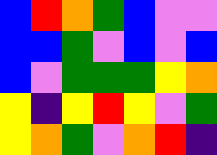[["blue", "red", "orange", "green", "blue", "violet", "violet"], ["blue", "blue", "green", "violet", "blue", "violet", "blue"], ["blue", "violet", "green", "green", "green", "yellow", "orange"], ["yellow", "indigo", "yellow", "red", "yellow", "violet", "green"], ["yellow", "orange", "green", "violet", "orange", "red", "indigo"]]